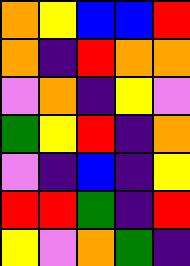[["orange", "yellow", "blue", "blue", "red"], ["orange", "indigo", "red", "orange", "orange"], ["violet", "orange", "indigo", "yellow", "violet"], ["green", "yellow", "red", "indigo", "orange"], ["violet", "indigo", "blue", "indigo", "yellow"], ["red", "red", "green", "indigo", "red"], ["yellow", "violet", "orange", "green", "indigo"]]